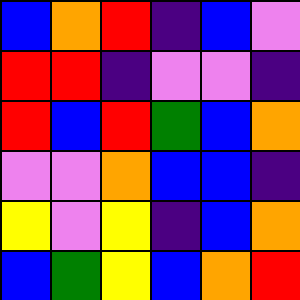[["blue", "orange", "red", "indigo", "blue", "violet"], ["red", "red", "indigo", "violet", "violet", "indigo"], ["red", "blue", "red", "green", "blue", "orange"], ["violet", "violet", "orange", "blue", "blue", "indigo"], ["yellow", "violet", "yellow", "indigo", "blue", "orange"], ["blue", "green", "yellow", "blue", "orange", "red"]]